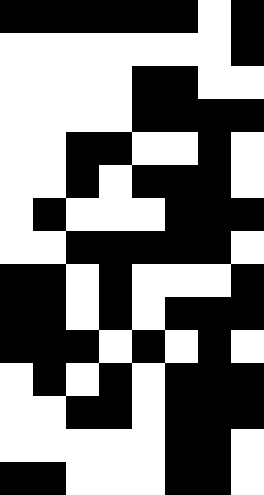[["black", "black", "black", "black", "black", "black", "white", "black"], ["white", "white", "white", "white", "white", "white", "white", "black"], ["white", "white", "white", "white", "black", "black", "white", "white"], ["white", "white", "white", "white", "black", "black", "black", "black"], ["white", "white", "black", "black", "white", "white", "black", "white"], ["white", "white", "black", "white", "black", "black", "black", "white"], ["white", "black", "white", "white", "white", "black", "black", "black"], ["white", "white", "black", "black", "black", "black", "black", "white"], ["black", "black", "white", "black", "white", "white", "white", "black"], ["black", "black", "white", "black", "white", "black", "black", "black"], ["black", "black", "black", "white", "black", "white", "black", "white"], ["white", "black", "white", "black", "white", "black", "black", "black"], ["white", "white", "black", "black", "white", "black", "black", "black"], ["white", "white", "white", "white", "white", "black", "black", "white"], ["black", "black", "white", "white", "white", "black", "black", "white"]]